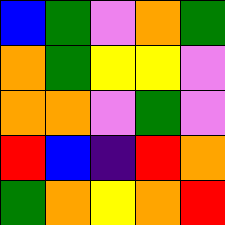[["blue", "green", "violet", "orange", "green"], ["orange", "green", "yellow", "yellow", "violet"], ["orange", "orange", "violet", "green", "violet"], ["red", "blue", "indigo", "red", "orange"], ["green", "orange", "yellow", "orange", "red"]]